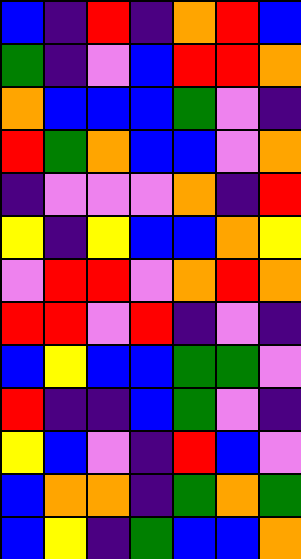[["blue", "indigo", "red", "indigo", "orange", "red", "blue"], ["green", "indigo", "violet", "blue", "red", "red", "orange"], ["orange", "blue", "blue", "blue", "green", "violet", "indigo"], ["red", "green", "orange", "blue", "blue", "violet", "orange"], ["indigo", "violet", "violet", "violet", "orange", "indigo", "red"], ["yellow", "indigo", "yellow", "blue", "blue", "orange", "yellow"], ["violet", "red", "red", "violet", "orange", "red", "orange"], ["red", "red", "violet", "red", "indigo", "violet", "indigo"], ["blue", "yellow", "blue", "blue", "green", "green", "violet"], ["red", "indigo", "indigo", "blue", "green", "violet", "indigo"], ["yellow", "blue", "violet", "indigo", "red", "blue", "violet"], ["blue", "orange", "orange", "indigo", "green", "orange", "green"], ["blue", "yellow", "indigo", "green", "blue", "blue", "orange"]]